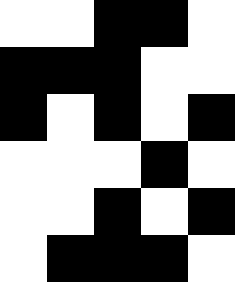[["white", "white", "black", "black", "white"], ["black", "black", "black", "white", "white"], ["black", "white", "black", "white", "black"], ["white", "white", "white", "black", "white"], ["white", "white", "black", "white", "black"], ["white", "black", "black", "black", "white"]]